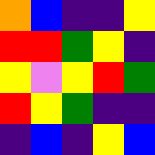[["orange", "blue", "indigo", "indigo", "yellow"], ["red", "red", "green", "yellow", "indigo"], ["yellow", "violet", "yellow", "red", "green"], ["red", "yellow", "green", "indigo", "indigo"], ["indigo", "blue", "indigo", "yellow", "blue"]]